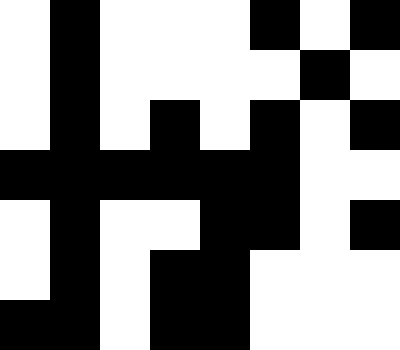[["white", "black", "white", "white", "white", "black", "white", "black"], ["white", "black", "white", "white", "white", "white", "black", "white"], ["white", "black", "white", "black", "white", "black", "white", "black"], ["black", "black", "black", "black", "black", "black", "white", "white"], ["white", "black", "white", "white", "black", "black", "white", "black"], ["white", "black", "white", "black", "black", "white", "white", "white"], ["black", "black", "white", "black", "black", "white", "white", "white"]]